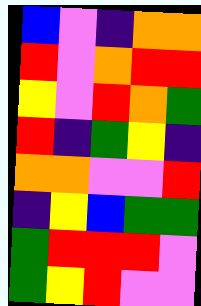[["blue", "violet", "indigo", "orange", "orange"], ["red", "violet", "orange", "red", "red"], ["yellow", "violet", "red", "orange", "green"], ["red", "indigo", "green", "yellow", "indigo"], ["orange", "orange", "violet", "violet", "red"], ["indigo", "yellow", "blue", "green", "green"], ["green", "red", "red", "red", "violet"], ["green", "yellow", "red", "violet", "violet"]]